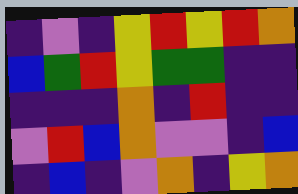[["indigo", "violet", "indigo", "yellow", "red", "yellow", "red", "orange"], ["blue", "green", "red", "yellow", "green", "green", "indigo", "indigo"], ["indigo", "indigo", "indigo", "orange", "indigo", "red", "indigo", "indigo"], ["violet", "red", "blue", "orange", "violet", "violet", "indigo", "blue"], ["indigo", "blue", "indigo", "violet", "orange", "indigo", "yellow", "orange"]]